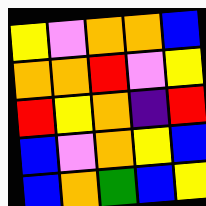[["yellow", "violet", "orange", "orange", "blue"], ["orange", "orange", "red", "violet", "yellow"], ["red", "yellow", "orange", "indigo", "red"], ["blue", "violet", "orange", "yellow", "blue"], ["blue", "orange", "green", "blue", "yellow"]]